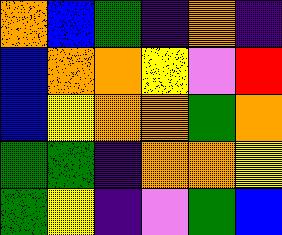[["orange", "blue", "green", "indigo", "orange", "indigo"], ["blue", "orange", "orange", "yellow", "violet", "red"], ["blue", "yellow", "orange", "orange", "green", "orange"], ["green", "green", "indigo", "orange", "orange", "yellow"], ["green", "yellow", "indigo", "violet", "green", "blue"]]